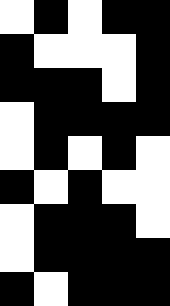[["white", "black", "white", "black", "black"], ["black", "white", "white", "white", "black"], ["black", "black", "black", "white", "black"], ["white", "black", "black", "black", "black"], ["white", "black", "white", "black", "white"], ["black", "white", "black", "white", "white"], ["white", "black", "black", "black", "white"], ["white", "black", "black", "black", "black"], ["black", "white", "black", "black", "black"]]